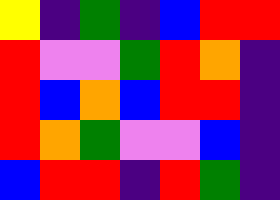[["yellow", "indigo", "green", "indigo", "blue", "red", "red"], ["red", "violet", "violet", "green", "red", "orange", "indigo"], ["red", "blue", "orange", "blue", "red", "red", "indigo"], ["red", "orange", "green", "violet", "violet", "blue", "indigo"], ["blue", "red", "red", "indigo", "red", "green", "indigo"]]